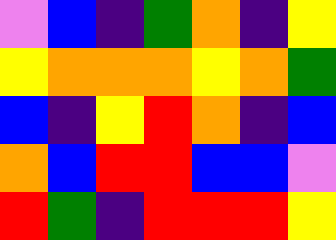[["violet", "blue", "indigo", "green", "orange", "indigo", "yellow"], ["yellow", "orange", "orange", "orange", "yellow", "orange", "green"], ["blue", "indigo", "yellow", "red", "orange", "indigo", "blue"], ["orange", "blue", "red", "red", "blue", "blue", "violet"], ["red", "green", "indigo", "red", "red", "red", "yellow"]]